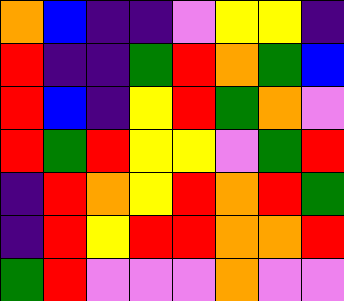[["orange", "blue", "indigo", "indigo", "violet", "yellow", "yellow", "indigo"], ["red", "indigo", "indigo", "green", "red", "orange", "green", "blue"], ["red", "blue", "indigo", "yellow", "red", "green", "orange", "violet"], ["red", "green", "red", "yellow", "yellow", "violet", "green", "red"], ["indigo", "red", "orange", "yellow", "red", "orange", "red", "green"], ["indigo", "red", "yellow", "red", "red", "orange", "orange", "red"], ["green", "red", "violet", "violet", "violet", "orange", "violet", "violet"]]